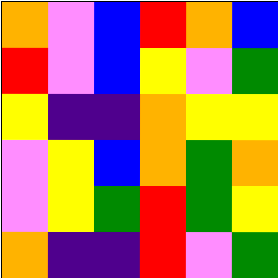[["orange", "violet", "blue", "red", "orange", "blue"], ["red", "violet", "blue", "yellow", "violet", "green"], ["yellow", "indigo", "indigo", "orange", "yellow", "yellow"], ["violet", "yellow", "blue", "orange", "green", "orange"], ["violet", "yellow", "green", "red", "green", "yellow"], ["orange", "indigo", "indigo", "red", "violet", "green"]]